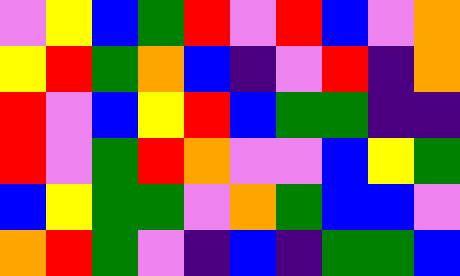[["violet", "yellow", "blue", "green", "red", "violet", "red", "blue", "violet", "orange"], ["yellow", "red", "green", "orange", "blue", "indigo", "violet", "red", "indigo", "orange"], ["red", "violet", "blue", "yellow", "red", "blue", "green", "green", "indigo", "indigo"], ["red", "violet", "green", "red", "orange", "violet", "violet", "blue", "yellow", "green"], ["blue", "yellow", "green", "green", "violet", "orange", "green", "blue", "blue", "violet"], ["orange", "red", "green", "violet", "indigo", "blue", "indigo", "green", "green", "blue"]]